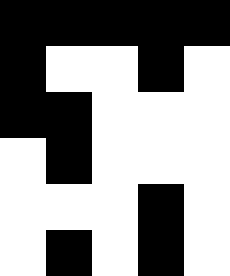[["black", "black", "black", "black", "black"], ["black", "white", "white", "black", "white"], ["black", "black", "white", "white", "white"], ["white", "black", "white", "white", "white"], ["white", "white", "white", "black", "white"], ["white", "black", "white", "black", "white"]]